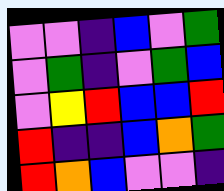[["violet", "violet", "indigo", "blue", "violet", "green"], ["violet", "green", "indigo", "violet", "green", "blue"], ["violet", "yellow", "red", "blue", "blue", "red"], ["red", "indigo", "indigo", "blue", "orange", "green"], ["red", "orange", "blue", "violet", "violet", "indigo"]]